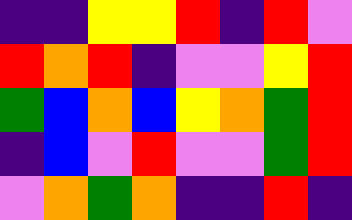[["indigo", "indigo", "yellow", "yellow", "red", "indigo", "red", "violet"], ["red", "orange", "red", "indigo", "violet", "violet", "yellow", "red"], ["green", "blue", "orange", "blue", "yellow", "orange", "green", "red"], ["indigo", "blue", "violet", "red", "violet", "violet", "green", "red"], ["violet", "orange", "green", "orange", "indigo", "indigo", "red", "indigo"]]